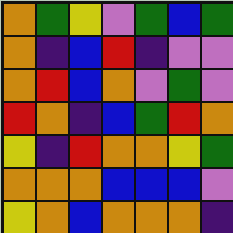[["orange", "green", "yellow", "violet", "green", "blue", "green"], ["orange", "indigo", "blue", "red", "indigo", "violet", "violet"], ["orange", "red", "blue", "orange", "violet", "green", "violet"], ["red", "orange", "indigo", "blue", "green", "red", "orange"], ["yellow", "indigo", "red", "orange", "orange", "yellow", "green"], ["orange", "orange", "orange", "blue", "blue", "blue", "violet"], ["yellow", "orange", "blue", "orange", "orange", "orange", "indigo"]]